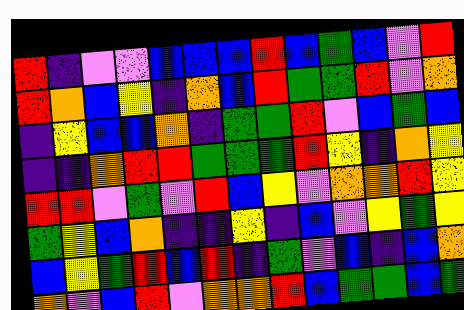[["red", "indigo", "violet", "violet", "blue", "blue", "blue", "red", "blue", "green", "blue", "violet", "red"], ["red", "orange", "blue", "yellow", "indigo", "orange", "blue", "red", "green", "green", "red", "violet", "orange"], ["indigo", "yellow", "blue", "blue", "orange", "indigo", "green", "green", "red", "violet", "blue", "green", "blue"], ["indigo", "indigo", "orange", "red", "red", "green", "green", "green", "red", "yellow", "indigo", "orange", "yellow"], ["red", "red", "violet", "green", "violet", "red", "blue", "yellow", "violet", "orange", "orange", "red", "yellow"], ["green", "yellow", "blue", "orange", "indigo", "indigo", "yellow", "indigo", "blue", "violet", "yellow", "green", "yellow"], ["blue", "yellow", "green", "red", "blue", "red", "indigo", "green", "violet", "blue", "indigo", "blue", "orange"], ["orange", "violet", "blue", "red", "violet", "orange", "orange", "red", "blue", "green", "green", "blue", "green"]]